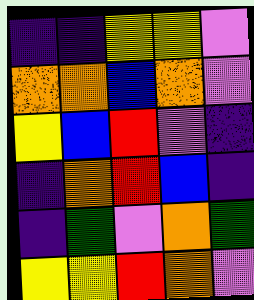[["indigo", "indigo", "yellow", "yellow", "violet"], ["orange", "orange", "blue", "orange", "violet"], ["yellow", "blue", "red", "violet", "indigo"], ["indigo", "orange", "red", "blue", "indigo"], ["indigo", "green", "violet", "orange", "green"], ["yellow", "yellow", "red", "orange", "violet"]]